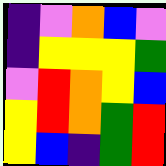[["indigo", "violet", "orange", "blue", "violet"], ["indigo", "yellow", "yellow", "yellow", "green"], ["violet", "red", "orange", "yellow", "blue"], ["yellow", "red", "orange", "green", "red"], ["yellow", "blue", "indigo", "green", "red"]]